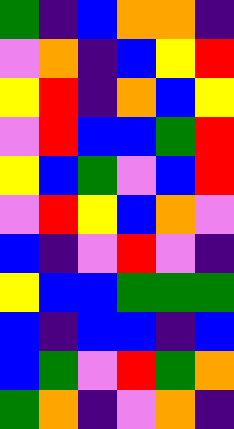[["green", "indigo", "blue", "orange", "orange", "indigo"], ["violet", "orange", "indigo", "blue", "yellow", "red"], ["yellow", "red", "indigo", "orange", "blue", "yellow"], ["violet", "red", "blue", "blue", "green", "red"], ["yellow", "blue", "green", "violet", "blue", "red"], ["violet", "red", "yellow", "blue", "orange", "violet"], ["blue", "indigo", "violet", "red", "violet", "indigo"], ["yellow", "blue", "blue", "green", "green", "green"], ["blue", "indigo", "blue", "blue", "indigo", "blue"], ["blue", "green", "violet", "red", "green", "orange"], ["green", "orange", "indigo", "violet", "orange", "indigo"]]